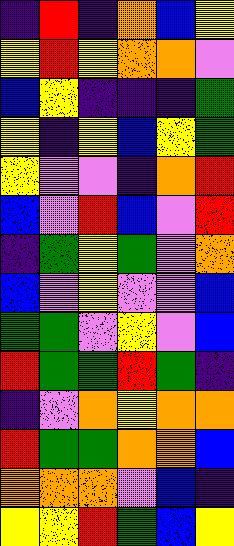[["indigo", "red", "indigo", "orange", "blue", "yellow"], ["yellow", "red", "yellow", "orange", "orange", "violet"], ["blue", "yellow", "indigo", "indigo", "indigo", "green"], ["yellow", "indigo", "yellow", "blue", "yellow", "green"], ["yellow", "violet", "violet", "indigo", "orange", "red"], ["blue", "violet", "red", "blue", "violet", "red"], ["indigo", "green", "yellow", "green", "violet", "orange"], ["blue", "violet", "yellow", "violet", "violet", "blue"], ["green", "green", "violet", "yellow", "violet", "blue"], ["red", "green", "green", "red", "green", "indigo"], ["indigo", "violet", "orange", "yellow", "orange", "orange"], ["red", "green", "green", "orange", "orange", "blue"], ["orange", "orange", "orange", "violet", "blue", "indigo"], ["yellow", "yellow", "red", "green", "blue", "yellow"]]